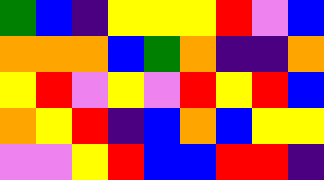[["green", "blue", "indigo", "yellow", "yellow", "yellow", "red", "violet", "blue"], ["orange", "orange", "orange", "blue", "green", "orange", "indigo", "indigo", "orange"], ["yellow", "red", "violet", "yellow", "violet", "red", "yellow", "red", "blue"], ["orange", "yellow", "red", "indigo", "blue", "orange", "blue", "yellow", "yellow"], ["violet", "violet", "yellow", "red", "blue", "blue", "red", "red", "indigo"]]